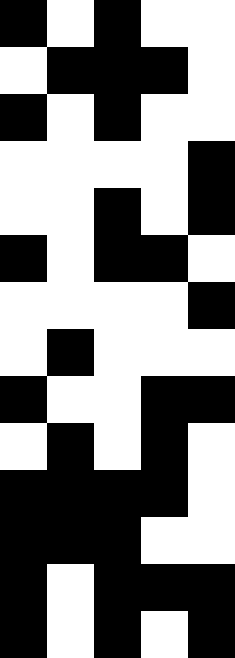[["black", "white", "black", "white", "white"], ["white", "black", "black", "black", "white"], ["black", "white", "black", "white", "white"], ["white", "white", "white", "white", "black"], ["white", "white", "black", "white", "black"], ["black", "white", "black", "black", "white"], ["white", "white", "white", "white", "black"], ["white", "black", "white", "white", "white"], ["black", "white", "white", "black", "black"], ["white", "black", "white", "black", "white"], ["black", "black", "black", "black", "white"], ["black", "black", "black", "white", "white"], ["black", "white", "black", "black", "black"], ["black", "white", "black", "white", "black"]]